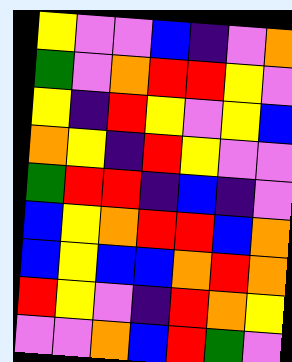[["yellow", "violet", "violet", "blue", "indigo", "violet", "orange"], ["green", "violet", "orange", "red", "red", "yellow", "violet"], ["yellow", "indigo", "red", "yellow", "violet", "yellow", "blue"], ["orange", "yellow", "indigo", "red", "yellow", "violet", "violet"], ["green", "red", "red", "indigo", "blue", "indigo", "violet"], ["blue", "yellow", "orange", "red", "red", "blue", "orange"], ["blue", "yellow", "blue", "blue", "orange", "red", "orange"], ["red", "yellow", "violet", "indigo", "red", "orange", "yellow"], ["violet", "violet", "orange", "blue", "red", "green", "violet"]]